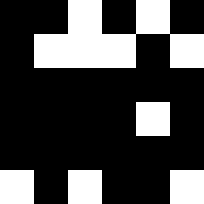[["black", "black", "white", "black", "white", "black"], ["black", "white", "white", "white", "black", "white"], ["black", "black", "black", "black", "black", "black"], ["black", "black", "black", "black", "white", "black"], ["black", "black", "black", "black", "black", "black"], ["white", "black", "white", "black", "black", "white"]]